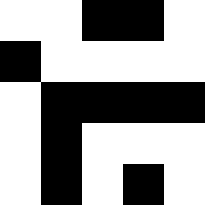[["white", "white", "black", "black", "white"], ["black", "white", "white", "white", "white"], ["white", "black", "black", "black", "black"], ["white", "black", "white", "white", "white"], ["white", "black", "white", "black", "white"]]